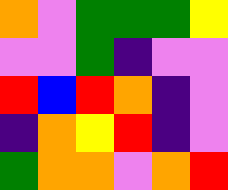[["orange", "violet", "green", "green", "green", "yellow"], ["violet", "violet", "green", "indigo", "violet", "violet"], ["red", "blue", "red", "orange", "indigo", "violet"], ["indigo", "orange", "yellow", "red", "indigo", "violet"], ["green", "orange", "orange", "violet", "orange", "red"]]